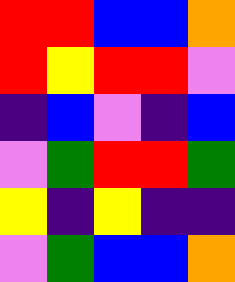[["red", "red", "blue", "blue", "orange"], ["red", "yellow", "red", "red", "violet"], ["indigo", "blue", "violet", "indigo", "blue"], ["violet", "green", "red", "red", "green"], ["yellow", "indigo", "yellow", "indigo", "indigo"], ["violet", "green", "blue", "blue", "orange"]]